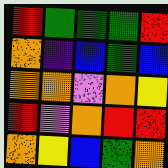[["red", "green", "green", "green", "red"], ["orange", "indigo", "blue", "green", "blue"], ["orange", "orange", "violet", "orange", "yellow"], ["red", "violet", "orange", "red", "red"], ["orange", "yellow", "blue", "green", "orange"]]